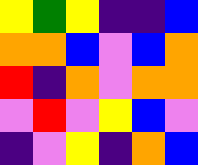[["yellow", "green", "yellow", "indigo", "indigo", "blue"], ["orange", "orange", "blue", "violet", "blue", "orange"], ["red", "indigo", "orange", "violet", "orange", "orange"], ["violet", "red", "violet", "yellow", "blue", "violet"], ["indigo", "violet", "yellow", "indigo", "orange", "blue"]]